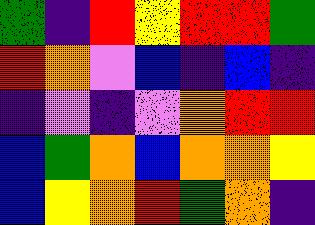[["green", "indigo", "red", "yellow", "red", "red", "green"], ["red", "orange", "violet", "blue", "indigo", "blue", "indigo"], ["indigo", "violet", "indigo", "violet", "orange", "red", "red"], ["blue", "green", "orange", "blue", "orange", "orange", "yellow"], ["blue", "yellow", "orange", "red", "green", "orange", "indigo"]]